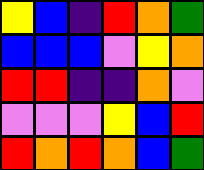[["yellow", "blue", "indigo", "red", "orange", "green"], ["blue", "blue", "blue", "violet", "yellow", "orange"], ["red", "red", "indigo", "indigo", "orange", "violet"], ["violet", "violet", "violet", "yellow", "blue", "red"], ["red", "orange", "red", "orange", "blue", "green"]]